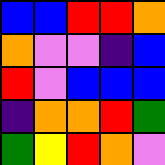[["blue", "blue", "red", "red", "orange"], ["orange", "violet", "violet", "indigo", "blue"], ["red", "violet", "blue", "blue", "blue"], ["indigo", "orange", "orange", "red", "green"], ["green", "yellow", "red", "orange", "violet"]]